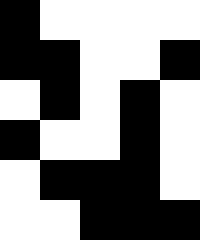[["black", "white", "white", "white", "white"], ["black", "black", "white", "white", "black"], ["white", "black", "white", "black", "white"], ["black", "white", "white", "black", "white"], ["white", "black", "black", "black", "white"], ["white", "white", "black", "black", "black"]]